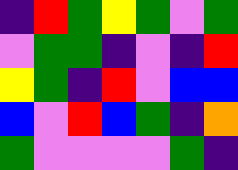[["indigo", "red", "green", "yellow", "green", "violet", "green"], ["violet", "green", "green", "indigo", "violet", "indigo", "red"], ["yellow", "green", "indigo", "red", "violet", "blue", "blue"], ["blue", "violet", "red", "blue", "green", "indigo", "orange"], ["green", "violet", "violet", "violet", "violet", "green", "indigo"]]